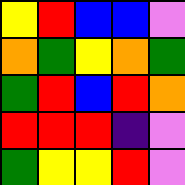[["yellow", "red", "blue", "blue", "violet"], ["orange", "green", "yellow", "orange", "green"], ["green", "red", "blue", "red", "orange"], ["red", "red", "red", "indigo", "violet"], ["green", "yellow", "yellow", "red", "violet"]]